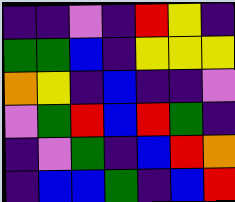[["indigo", "indigo", "violet", "indigo", "red", "yellow", "indigo"], ["green", "green", "blue", "indigo", "yellow", "yellow", "yellow"], ["orange", "yellow", "indigo", "blue", "indigo", "indigo", "violet"], ["violet", "green", "red", "blue", "red", "green", "indigo"], ["indigo", "violet", "green", "indigo", "blue", "red", "orange"], ["indigo", "blue", "blue", "green", "indigo", "blue", "red"]]